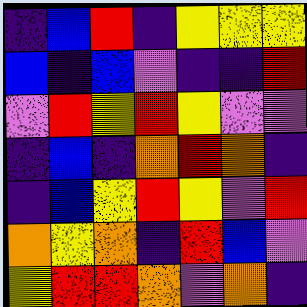[["indigo", "blue", "red", "indigo", "yellow", "yellow", "yellow"], ["blue", "indigo", "blue", "violet", "indigo", "indigo", "red"], ["violet", "red", "yellow", "red", "yellow", "violet", "violet"], ["indigo", "blue", "indigo", "orange", "red", "orange", "indigo"], ["indigo", "blue", "yellow", "red", "yellow", "violet", "red"], ["orange", "yellow", "orange", "indigo", "red", "blue", "violet"], ["yellow", "red", "red", "orange", "violet", "orange", "indigo"]]